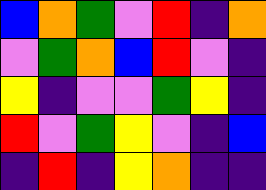[["blue", "orange", "green", "violet", "red", "indigo", "orange"], ["violet", "green", "orange", "blue", "red", "violet", "indigo"], ["yellow", "indigo", "violet", "violet", "green", "yellow", "indigo"], ["red", "violet", "green", "yellow", "violet", "indigo", "blue"], ["indigo", "red", "indigo", "yellow", "orange", "indigo", "indigo"]]